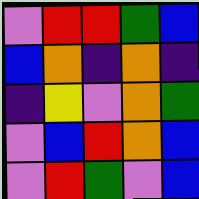[["violet", "red", "red", "green", "blue"], ["blue", "orange", "indigo", "orange", "indigo"], ["indigo", "yellow", "violet", "orange", "green"], ["violet", "blue", "red", "orange", "blue"], ["violet", "red", "green", "violet", "blue"]]